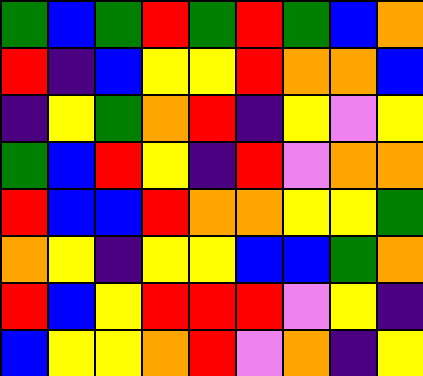[["green", "blue", "green", "red", "green", "red", "green", "blue", "orange"], ["red", "indigo", "blue", "yellow", "yellow", "red", "orange", "orange", "blue"], ["indigo", "yellow", "green", "orange", "red", "indigo", "yellow", "violet", "yellow"], ["green", "blue", "red", "yellow", "indigo", "red", "violet", "orange", "orange"], ["red", "blue", "blue", "red", "orange", "orange", "yellow", "yellow", "green"], ["orange", "yellow", "indigo", "yellow", "yellow", "blue", "blue", "green", "orange"], ["red", "blue", "yellow", "red", "red", "red", "violet", "yellow", "indigo"], ["blue", "yellow", "yellow", "orange", "red", "violet", "orange", "indigo", "yellow"]]